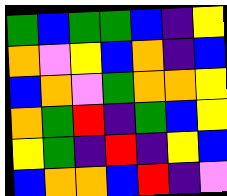[["green", "blue", "green", "green", "blue", "indigo", "yellow"], ["orange", "violet", "yellow", "blue", "orange", "indigo", "blue"], ["blue", "orange", "violet", "green", "orange", "orange", "yellow"], ["orange", "green", "red", "indigo", "green", "blue", "yellow"], ["yellow", "green", "indigo", "red", "indigo", "yellow", "blue"], ["blue", "orange", "orange", "blue", "red", "indigo", "violet"]]